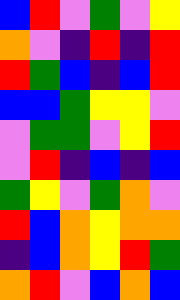[["blue", "red", "violet", "green", "violet", "yellow"], ["orange", "violet", "indigo", "red", "indigo", "red"], ["red", "green", "blue", "indigo", "blue", "red"], ["blue", "blue", "green", "yellow", "yellow", "violet"], ["violet", "green", "green", "violet", "yellow", "red"], ["violet", "red", "indigo", "blue", "indigo", "blue"], ["green", "yellow", "violet", "green", "orange", "violet"], ["red", "blue", "orange", "yellow", "orange", "orange"], ["indigo", "blue", "orange", "yellow", "red", "green"], ["orange", "red", "violet", "blue", "orange", "blue"]]